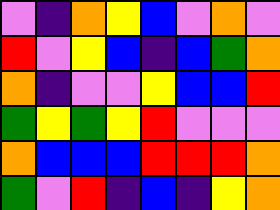[["violet", "indigo", "orange", "yellow", "blue", "violet", "orange", "violet"], ["red", "violet", "yellow", "blue", "indigo", "blue", "green", "orange"], ["orange", "indigo", "violet", "violet", "yellow", "blue", "blue", "red"], ["green", "yellow", "green", "yellow", "red", "violet", "violet", "violet"], ["orange", "blue", "blue", "blue", "red", "red", "red", "orange"], ["green", "violet", "red", "indigo", "blue", "indigo", "yellow", "orange"]]